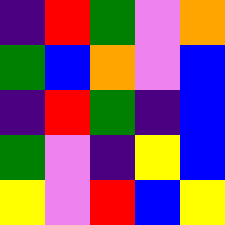[["indigo", "red", "green", "violet", "orange"], ["green", "blue", "orange", "violet", "blue"], ["indigo", "red", "green", "indigo", "blue"], ["green", "violet", "indigo", "yellow", "blue"], ["yellow", "violet", "red", "blue", "yellow"]]